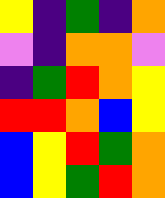[["yellow", "indigo", "green", "indigo", "orange"], ["violet", "indigo", "orange", "orange", "violet"], ["indigo", "green", "red", "orange", "yellow"], ["red", "red", "orange", "blue", "yellow"], ["blue", "yellow", "red", "green", "orange"], ["blue", "yellow", "green", "red", "orange"]]